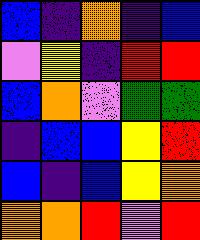[["blue", "indigo", "orange", "indigo", "blue"], ["violet", "yellow", "indigo", "red", "red"], ["blue", "orange", "violet", "green", "green"], ["indigo", "blue", "blue", "yellow", "red"], ["blue", "indigo", "blue", "yellow", "orange"], ["orange", "orange", "red", "violet", "red"]]